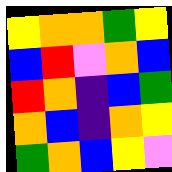[["yellow", "orange", "orange", "green", "yellow"], ["blue", "red", "violet", "orange", "blue"], ["red", "orange", "indigo", "blue", "green"], ["orange", "blue", "indigo", "orange", "yellow"], ["green", "orange", "blue", "yellow", "violet"]]